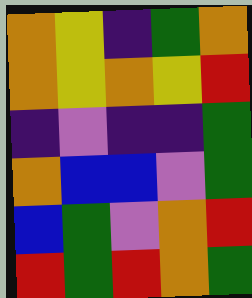[["orange", "yellow", "indigo", "green", "orange"], ["orange", "yellow", "orange", "yellow", "red"], ["indigo", "violet", "indigo", "indigo", "green"], ["orange", "blue", "blue", "violet", "green"], ["blue", "green", "violet", "orange", "red"], ["red", "green", "red", "orange", "green"]]